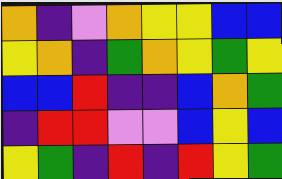[["orange", "indigo", "violet", "orange", "yellow", "yellow", "blue", "blue"], ["yellow", "orange", "indigo", "green", "orange", "yellow", "green", "yellow"], ["blue", "blue", "red", "indigo", "indigo", "blue", "orange", "green"], ["indigo", "red", "red", "violet", "violet", "blue", "yellow", "blue"], ["yellow", "green", "indigo", "red", "indigo", "red", "yellow", "green"]]